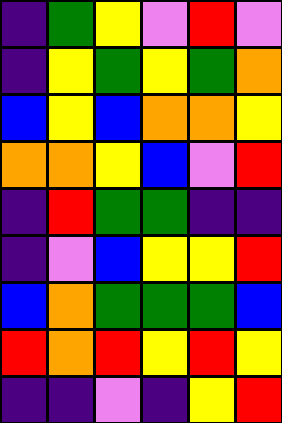[["indigo", "green", "yellow", "violet", "red", "violet"], ["indigo", "yellow", "green", "yellow", "green", "orange"], ["blue", "yellow", "blue", "orange", "orange", "yellow"], ["orange", "orange", "yellow", "blue", "violet", "red"], ["indigo", "red", "green", "green", "indigo", "indigo"], ["indigo", "violet", "blue", "yellow", "yellow", "red"], ["blue", "orange", "green", "green", "green", "blue"], ["red", "orange", "red", "yellow", "red", "yellow"], ["indigo", "indigo", "violet", "indigo", "yellow", "red"]]